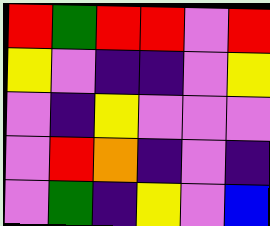[["red", "green", "red", "red", "violet", "red"], ["yellow", "violet", "indigo", "indigo", "violet", "yellow"], ["violet", "indigo", "yellow", "violet", "violet", "violet"], ["violet", "red", "orange", "indigo", "violet", "indigo"], ["violet", "green", "indigo", "yellow", "violet", "blue"]]